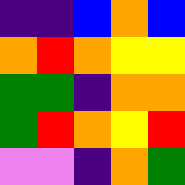[["indigo", "indigo", "blue", "orange", "blue"], ["orange", "red", "orange", "yellow", "yellow"], ["green", "green", "indigo", "orange", "orange"], ["green", "red", "orange", "yellow", "red"], ["violet", "violet", "indigo", "orange", "green"]]